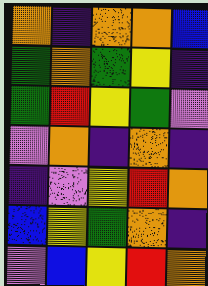[["orange", "indigo", "orange", "orange", "blue"], ["green", "orange", "green", "yellow", "indigo"], ["green", "red", "yellow", "green", "violet"], ["violet", "orange", "indigo", "orange", "indigo"], ["indigo", "violet", "yellow", "red", "orange"], ["blue", "yellow", "green", "orange", "indigo"], ["violet", "blue", "yellow", "red", "orange"]]